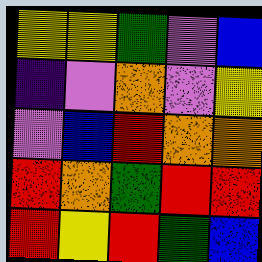[["yellow", "yellow", "green", "violet", "blue"], ["indigo", "violet", "orange", "violet", "yellow"], ["violet", "blue", "red", "orange", "orange"], ["red", "orange", "green", "red", "red"], ["red", "yellow", "red", "green", "blue"]]